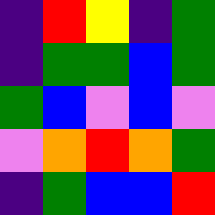[["indigo", "red", "yellow", "indigo", "green"], ["indigo", "green", "green", "blue", "green"], ["green", "blue", "violet", "blue", "violet"], ["violet", "orange", "red", "orange", "green"], ["indigo", "green", "blue", "blue", "red"]]